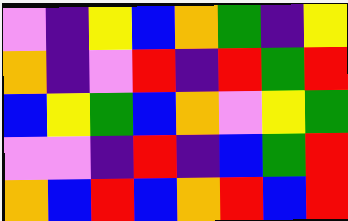[["violet", "indigo", "yellow", "blue", "orange", "green", "indigo", "yellow"], ["orange", "indigo", "violet", "red", "indigo", "red", "green", "red"], ["blue", "yellow", "green", "blue", "orange", "violet", "yellow", "green"], ["violet", "violet", "indigo", "red", "indigo", "blue", "green", "red"], ["orange", "blue", "red", "blue", "orange", "red", "blue", "red"]]